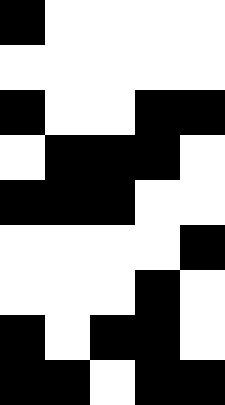[["black", "white", "white", "white", "white"], ["white", "white", "white", "white", "white"], ["black", "white", "white", "black", "black"], ["white", "black", "black", "black", "white"], ["black", "black", "black", "white", "white"], ["white", "white", "white", "white", "black"], ["white", "white", "white", "black", "white"], ["black", "white", "black", "black", "white"], ["black", "black", "white", "black", "black"]]